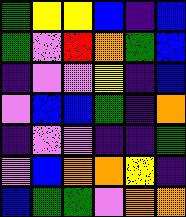[["green", "yellow", "yellow", "blue", "indigo", "blue"], ["green", "violet", "red", "orange", "green", "blue"], ["indigo", "violet", "violet", "yellow", "indigo", "blue"], ["violet", "blue", "blue", "green", "indigo", "orange"], ["indigo", "violet", "violet", "indigo", "indigo", "green"], ["violet", "blue", "orange", "orange", "yellow", "indigo"], ["blue", "green", "green", "violet", "orange", "orange"]]